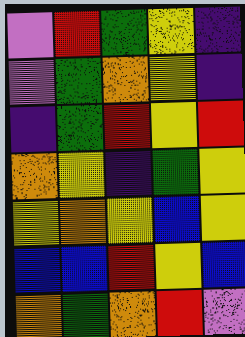[["violet", "red", "green", "yellow", "indigo"], ["violet", "green", "orange", "yellow", "indigo"], ["indigo", "green", "red", "yellow", "red"], ["orange", "yellow", "indigo", "green", "yellow"], ["yellow", "orange", "yellow", "blue", "yellow"], ["blue", "blue", "red", "yellow", "blue"], ["orange", "green", "orange", "red", "violet"]]